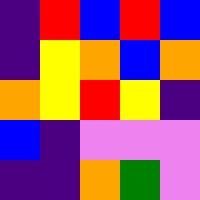[["indigo", "red", "blue", "red", "blue"], ["indigo", "yellow", "orange", "blue", "orange"], ["orange", "yellow", "red", "yellow", "indigo"], ["blue", "indigo", "violet", "violet", "violet"], ["indigo", "indigo", "orange", "green", "violet"]]